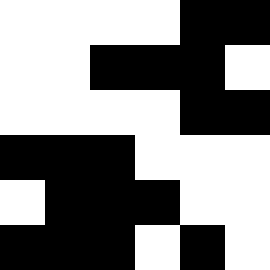[["white", "white", "white", "white", "black", "black"], ["white", "white", "black", "black", "black", "white"], ["white", "white", "white", "white", "black", "black"], ["black", "black", "black", "white", "white", "white"], ["white", "black", "black", "black", "white", "white"], ["black", "black", "black", "white", "black", "white"]]